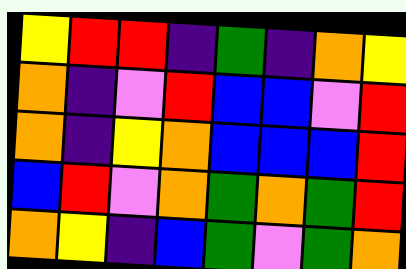[["yellow", "red", "red", "indigo", "green", "indigo", "orange", "yellow"], ["orange", "indigo", "violet", "red", "blue", "blue", "violet", "red"], ["orange", "indigo", "yellow", "orange", "blue", "blue", "blue", "red"], ["blue", "red", "violet", "orange", "green", "orange", "green", "red"], ["orange", "yellow", "indigo", "blue", "green", "violet", "green", "orange"]]